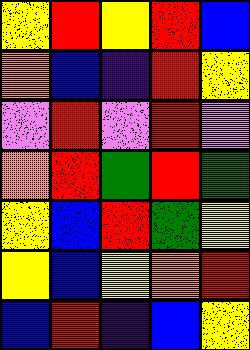[["yellow", "red", "yellow", "red", "blue"], ["orange", "blue", "indigo", "red", "yellow"], ["violet", "red", "violet", "red", "violet"], ["orange", "red", "green", "red", "green"], ["yellow", "blue", "red", "green", "yellow"], ["yellow", "blue", "yellow", "orange", "red"], ["blue", "red", "indigo", "blue", "yellow"]]